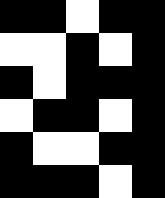[["black", "black", "white", "black", "black"], ["white", "white", "black", "white", "black"], ["black", "white", "black", "black", "black"], ["white", "black", "black", "white", "black"], ["black", "white", "white", "black", "black"], ["black", "black", "black", "white", "black"]]